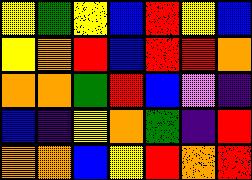[["yellow", "green", "yellow", "blue", "red", "yellow", "blue"], ["yellow", "orange", "red", "blue", "red", "red", "orange"], ["orange", "orange", "green", "red", "blue", "violet", "indigo"], ["blue", "indigo", "yellow", "orange", "green", "indigo", "red"], ["orange", "orange", "blue", "yellow", "red", "orange", "red"]]